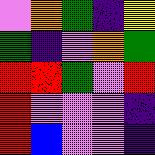[["violet", "orange", "green", "indigo", "yellow"], ["green", "indigo", "violet", "orange", "green"], ["red", "red", "green", "violet", "red"], ["red", "violet", "violet", "violet", "indigo"], ["red", "blue", "violet", "violet", "indigo"]]